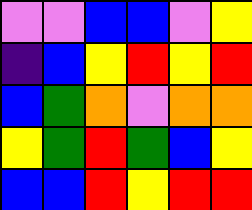[["violet", "violet", "blue", "blue", "violet", "yellow"], ["indigo", "blue", "yellow", "red", "yellow", "red"], ["blue", "green", "orange", "violet", "orange", "orange"], ["yellow", "green", "red", "green", "blue", "yellow"], ["blue", "blue", "red", "yellow", "red", "red"]]